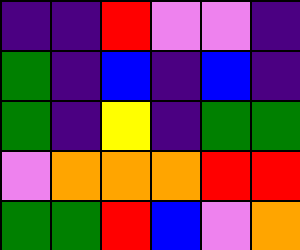[["indigo", "indigo", "red", "violet", "violet", "indigo"], ["green", "indigo", "blue", "indigo", "blue", "indigo"], ["green", "indigo", "yellow", "indigo", "green", "green"], ["violet", "orange", "orange", "orange", "red", "red"], ["green", "green", "red", "blue", "violet", "orange"]]